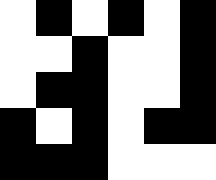[["white", "black", "white", "black", "white", "black"], ["white", "white", "black", "white", "white", "black"], ["white", "black", "black", "white", "white", "black"], ["black", "white", "black", "white", "black", "black"], ["black", "black", "black", "white", "white", "white"]]